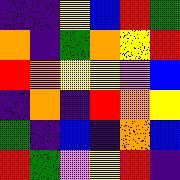[["indigo", "indigo", "yellow", "blue", "red", "green"], ["orange", "indigo", "green", "orange", "yellow", "red"], ["red", "orange", "yellow", "yellow", "violet", "blue"], ["indigo", "orange", "indigo", "red", "orange", "yellow"], ["green", "indigo", "blue", "indigo", "orange", "blue"], ["red", "green", "violet", "yellow", "red", "indigo"]]